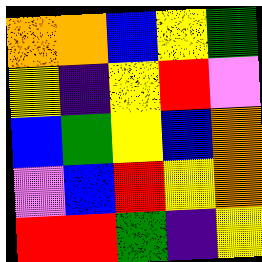[["orange", "orange", "blue", "yellow", "green"], ["yellow", "indigo", "yellow", "red", "violet"], ["blue", "green", "yellow", "blue", "orange"], ["violet", "blue", "red", "yellow", "orange"], ["red", "red", "green", "indigo", "yellow"]]